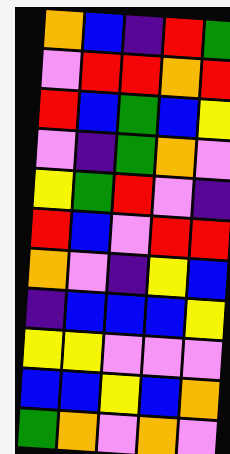[["orange", "blue", "indigo", "red", "green"], ["violet", "red", "red", "orange", "red"], ["red", "blue", "green", "blue", "yellow"], ["violet", "indigo", "green", "orange", "violet"], ["yellow", "green", "red", "violet", "indigo"], ["red", "blue", "violet", "red", "red"], ["orange", "violet", "indigo", "yellow", "blue"], ["indigo", "blue", "blue", "blue", "yellow"], ["yellow", "yellow", "violet", "violet", "violet"], ["blue", "blue", "yellow", "blue", "orange"], ["green", "orange", "violet", "orange", "violet"]]